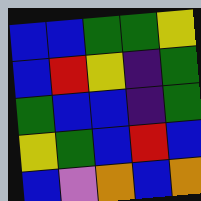[["blue", "blue", "green", "green", "yellow"], ["blue", "red", "yellow", "indigo", "green"], ["green", "blue", "blue", "indigo", "green"], ["yellow", "green", "blue", "red", "blue"], ["blue", "violet", "orange", "blue", "orange"]]